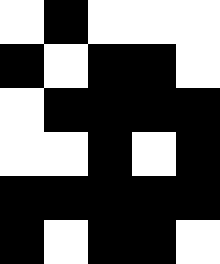[["white", "black", "white", "white", "white"], ["black", "white", "black", "black", "white"], ["white", "black", "black", "black", "black"], ["white", "white", "black", "white", "black"], ["black", "black", "black", "black", "black"], ["black", "white", "black", "black", "white"]]